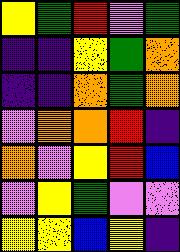[["yellow", "green", "red", "violet", "green"], ["indigo", "indigo", "yellow", "green", "orange"], ["indigo", "indigo", "orange", "green", "orange"], ["violet", "orange", "orange", "red", "indigo"], ["orange", "violet", "yellow", "red", "blue"], ["violet", "yellow", "green", "violet", "violet"], ["yellow", "yellow", "blue", "yellow", "indigo"]]